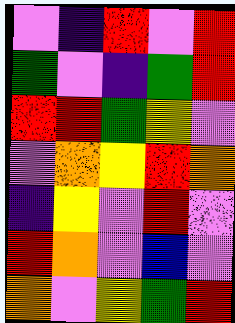[["violet", "indigo", "red", "violet", "red"], ["green", "violet", "indigo", "green", "red"], ["red", "red", "green", "yellow", "violet"], ["violet", "orange", "yellow", "red", "orange"], ["indigo", "yellow", "violet", "red", "violet"], ["red", "orange", "violet", "blue", "violet"], ["orange", "violet", "yellow", "green", "red"]]